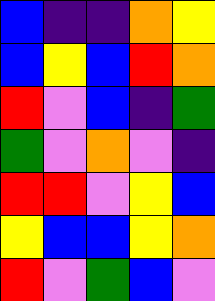[["blue", "indigo", "indigo", "orange", "yellow"], ["blue", "yellow", "blue", "red", "orange"], ["red", "violet", "blue", "indigo", "green"], ["green", "violet", "orange", "violet", "indigo"], ["red", "red", "violet", "yellow", "blue"], ["yellow", "blue", "blue", "yellow", "orange"], ["red", "violet", "green", "blue", "violet"]]